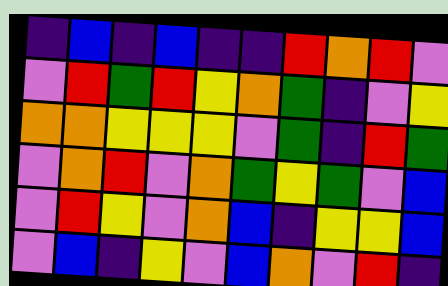[["indigo", "blue", "indigo", "blue", "indigo", "indigo", "red", "orange", "red", "violet"], ["violet", "red", "green", "red", "yellow", "orange", "green", "indigo", "violet", "yellow"], ["orange", "orange", "yellow", "yellow", "yellow", "violet", "green", "indigo", "red", "green"], ["violet", "orange", "red", "violet", "orange", "green", "yellow", "green", "violet", "blue"], ["violet", "red", "yellow", "violet", "orange", "blue", "indigo", "yellow", "yellow", "blue"], ["violet", "blue", "indigo", "yellow", "violet", "blue", "orange", "violet", "red", "indigo"]]